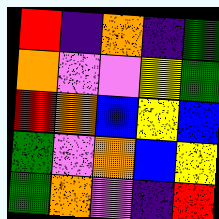[["red", "indigo", "orange", "indigo", "green"], ["orange", "violet", "violet", "yellow", "green"], ["red", "orange", "blue", "yellow", "blue"], ["green", "violet", "orange", "blue", "yellow"], ["green", "orange", "violet", "indigo", "red"]]